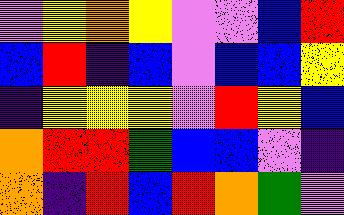[["violet", "yellow", "orange", "yellow", "violet", "violet", "blue", "red"], ["blue", "red", "indigo", "blue", "violet", "blue", "blue", "yellow"], ["indigo", "yellow", "yellow", "yellow", "violet", "red", "yellow", "blue"], ["orange", "red", "red", "green", "blue", "blue", "violet", "indigo"], ["orange", "indigo", "red", "blue", "red", "orange", "green", "violet"]]